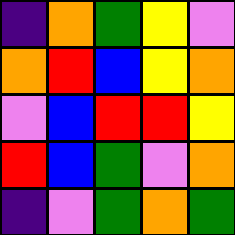[["indigo", "orange", "green", "yellow", "violet"], ["orange", "red", "blue", "yellow", "orange"], ["violet", "blue", "red", "red", "yellow"], ["red", "blue", "green", "violet", "orange"], ["indigo", "violet", "green", "orange", "green"]]